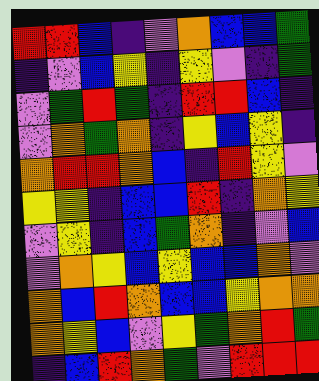[["red", "red", "blue", "indigo", "violet", "orange", "blue", "blue", "green"], ["indigo", "violet", "blue", "yellow", "indigo", "yellow", "violet", "indigo", "green"], ["violet", "green", "red", "green", "indigo", "red", "red", "blue", "indigo"], ["violet", "orange", "green", "orange", "indigo", "yellow", "blue", "yellow", "indigo"], ["orange", "red", "red", "orange", "blue", "indigo", "red", "yellow", "violet"], ["yellow", "yellow", "indigo", "blue", "blue", "red", "indigo", "orange", "yellow"], ["violet", "yellow", "indigo", "blue", "green", "orange", "indigo", "violet", "blue"], ["violet", "orange", "yellow", "blue", "yellow", "blue", "blue", "orange", "violet"], ["orange", "blue", "red", "orange", "blue", "blue", "yellow", "orange", "orange"], ["orange", "yellow", "blue", "violet", "yellow", "green", "orange", "red", "green"], ["indigo", "blue", "red", "orange", "green", "violet", "red", "red", "red"]]